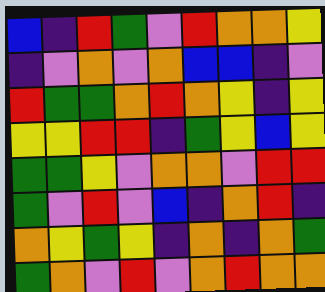[["blue", "indigo", "red", "green", "violet", "red", "orange", "orange", "yellow"], ["indigo", "violet", "orange", "violet", "orange", "blue", "blue", "indigo", "violet"], ["red", "green", "green", "orange", "red", "orange", "yellow", "indigo", "yellow"], ["yellow", "yellow", "red", "red", "indigo", "green", "yellow", "blue", "yellow"], ["green", "green", "yellow", "violet", "orange", "orange", "violet", "red", "red"], ["green", "violet", "red", "violet", "blue", "indigo", "orange", "red", "indigo"], ["orange", "yellow", "green", "yellow", "indigo", "orange", "indigo", "orange", "green"], ["green", "orange", "violet", "red", "violet", "orange", "red", "orange", "orange"]]